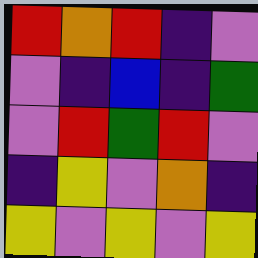[["red", "orange", "red", "indigo", "violet"], ["violet", "indigo", "blue", "indigo", "green"], ["violet", "red", "green", "red", "violet"], ["indigo", "yellow", "violet", "orange", "indigo"], ["yellow", "violet", "yellow", "violet", "yellow"]]